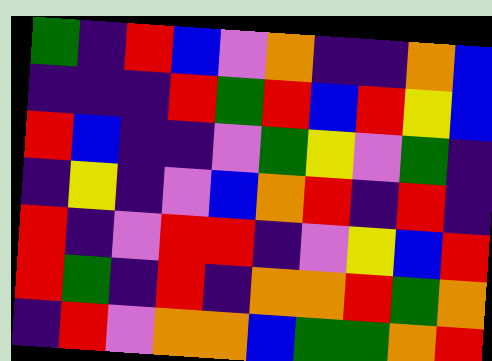[["green", "indigo", "red", "blue", "violet", "orange", "indigo", "indigo", "orange", "blue"], ["indigo", "indigo", "indigo", "red", "green", "red", "blue", "red", "yellow", "blue"], ["red", "blue", "indigo", "indigo", "violet", "green", "yellow", "violet", "green", "indigo"], ["indigo", "yellow", "indigo", "violet", "blue", "orange", "red", "indigo", "red", "indigo"], ["red", "indigo", "violet", "red", "red", "indigo", "violet", "yellow", "blue", "red"], ["red", "green", "indigo", "red", "indigo", "orange", "orange", "red", "green", "orange"], ["indigo", "red", "violet", "orange", "orange", "blue", "green", "green", "orange", "red"]]